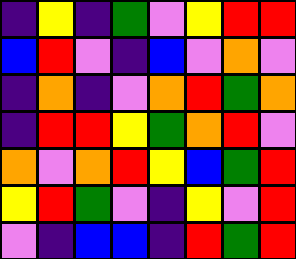[["indigo", "yellow", "indigo", "green", "violet", "yellow", "red", "red"], ["blue", "red", "violet", "indigo", "blue", "violet", "orange", "violet"], ["indigo", "orange", "indigo", "violet", "orange", "red", "green", "orange"], ["indigo", "red", "red", "yellow", "green", "orange", "red", "violet"], ["orange", "violet", "orange", "red", "yellow", "blue", "green", "red"], ["yellow", "red", "green", "violet", "indigo", "yellow", "violet", "red"], ["violet", "indigo", "blue", "blue", "indigo", "red", "green", "red"]]